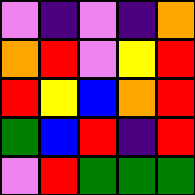[["violet", "indigo", "violet", "indigo", "orange"], ["orange", "red", "violet", "yellow", "red"], ["red", "yellow", "blue", "orange", "red"], ["green", "blue", "red", "indigo", "red"], ["violet", "red", "green", "green", "green"]]